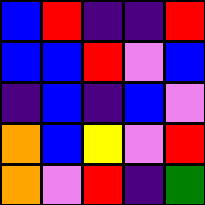[["blue", "red", "indigo", "indigo", "red"], ["blue", "blue", "red", "violet", "blue"], ["indigo", "blue", "indigo", "blue", "violet"], ["orange", "blue", "yellow", "violet", "red"], ["orange", "violet", "red", "indigo", "green"]]